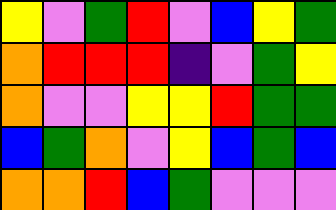[["yellow", "violet", "green", "red", "violet", "blue", "yellow", "green"], ["orange", "red", "red", "red", "indigo", "violet", "green", "yellow"], ["orange", "violet", "violet", "yellow", "yellow", "red", "green", "green"], ["blue", "green", "orange", "violet", "yellow", "blue", "green", "blue"], ["orange", "orange", "red", "blue", "green", "violet", "violet", "violet"]]